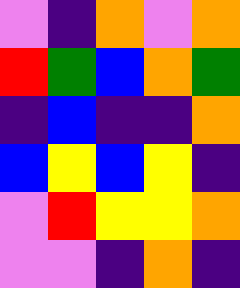[["violet", "indigo", "orange", "violet", "orange"], ["red", "green", "blue", "orange", "green"], ["indigo", "blue", "indigo", "indigo", "orange"], ["blue", "yellow", "blue", "yellow", "indigo"], ["violet", "red", "yellow", "yellow", "orange"], ["violet", "violet", "indigo", "orange", "indigo"]]